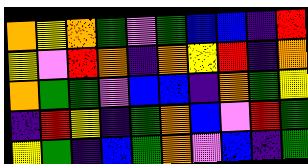[["orange", "yellow", "orange", "green", "violet", "green", "blue", "blue", "indigo", "red"], ["yellow", "violet", "red", "orange", "indigo", "orange", "yellow", "red", "indigo", "orange"], ["orange", "green", "green", "violet", "blue", "blue", "indigo", "orange", "green", "yellow"], ["indigo", "red", "yellow", "indigo", "green", "orange", "blue", "violet", "red", "green"], ["yellow", "green", "indigo", "blue", "green", "orange", "violet", "blue", "indigo", "green"]]